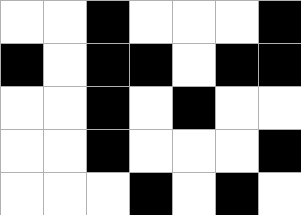[["white", "white", "black", "white", "white", "white", "black"], ["black", "white", "black", "black", "white", "black", "black"], ["white", "white", "black", "white", "black", "white", "white"], ["white", "white", "black", "white", "white", "white", "black"], ["white", "white", "white", "black", "white", "black", "white"]]